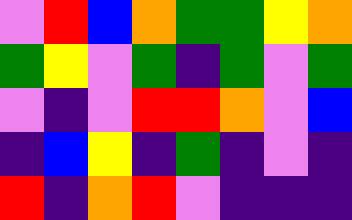[["violet", "red", "blue", "orange", "green", "green", "yellow", "orange"], ["green", "yellow", "violet", "green", "indigo", "green", "violet", "green"], ["violet", "indigo", "violet", "red", "red", "orange", "violet", "blue"], ["indigo", "blue", "yellow", "indigo", "green", "indigo", "violet", "indigo"], ["red", "indigo", "orange", "red", "violet", "indigo", "indigo", "indigo"]]